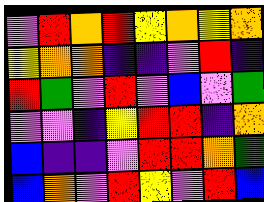[["violet", "red", "orange", "red", "yellow", "orange", "yellow", "orange"], ["yellow", "orange", "orange", "indigo", "indigo", "violet", "red", "indigo"], ["red", "green", "violet", "red", "violet", "blue", "violet", "green"], ["violet", "violet", "indigo", "yellow", "red", "red", "indigo", "orange"], ["blue", "indigo", "indigo", "violet", "red", "red", "orange", "green"], ["blue", "orange", "violet", "red", "yellow", "violet", "red", "blue"]]